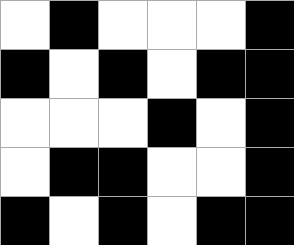[["white", "black", "white", "white", "white", "black"], ["black", "white", "black", "white", "black", "black"], ["white", "white", "white", "black", "white", "black"], ["white", "black", "black", "white", "white", "black"], ["black", "white", "black", "white", "black", "black"]]